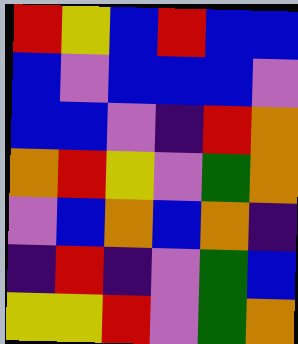[["red", "yellow", "blue", "red", "blue", "blue"], ["blue", "violet", "blue", "blue", "blue", "violet"], ["blue", "blue", "violet", "indigo", "red", "orange"], ["orange", "red", "yellow", "violet", "green", "orange"], ["violet", "blue", "orange", "blue", "orange", "indigo"], ["indigo", "red", "indigo", "violet", "green", "blue"], ["yellow", "yellow", "red", "violet", "green", "orange"]]